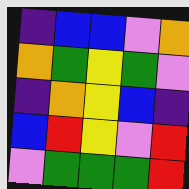[["indigo", "blue", "blue", "violet", "orange"], ["orange", "green", "yellow", "green", "violet"], ["indigo", "orange", "yellow", "blue", "indigo"], ["blue", "red", "yellow", "violet", "red"], ["violet", "green", "green", "green", "red"]]